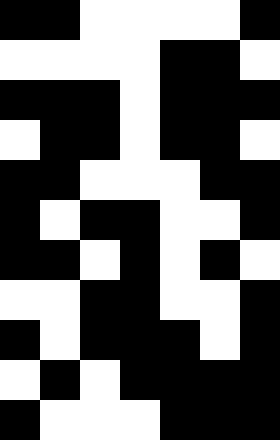[["black", "black", "white", "white", "white", "white", "black"], ["white", "white", "white", "white", "black", "black", "white"], ["black", "black", "black", "white", "black", "black", "black"], ["white", "black", "black", "white", "black", "black", "white"], ["black", "black", "white", "white", "white", "black", "black"], ["black", "white", "black", "black", "white", "white", "black"], ["black", "black", "white", "black", "white", "black", "white"], ["white", "white", "black", "black", "white", "white", "black"], ["black", "white", "black", "black", "black", "white", "black"], ["white", "black", "white", "black", "black", "black", "black"], ["black", "white", "white", "white", "black", "black", "black"]]